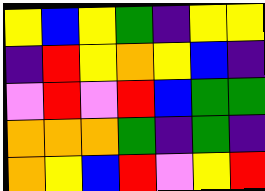[["yellow", "blue", "yellow", "green", "indigo", "yellow", "yellow"], ["indigo", "red", "yellow", "orange", "yellow", "blue", "indigo"], ["violet", "red", "violet", "red", "blue", "green", "green"], ["orange", "orange", "orange", "green", "indigo", "green", "indigo"], ["orange", "yellow", "blue", "red", "violet", "yellow", "red"]]